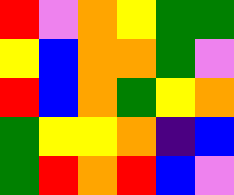[["red", "violet", "orange", "yellow", "green", "green"], ["yellow", "blue", "orange", "orange", "green", "violet"], ["red", "blue", "orange", "green", "yellow", "orange"], ["green", "yellow", "yellow", "orange", "indigo", "blue"], ["green", "red", "orange", "red", "blue", "violet"]]